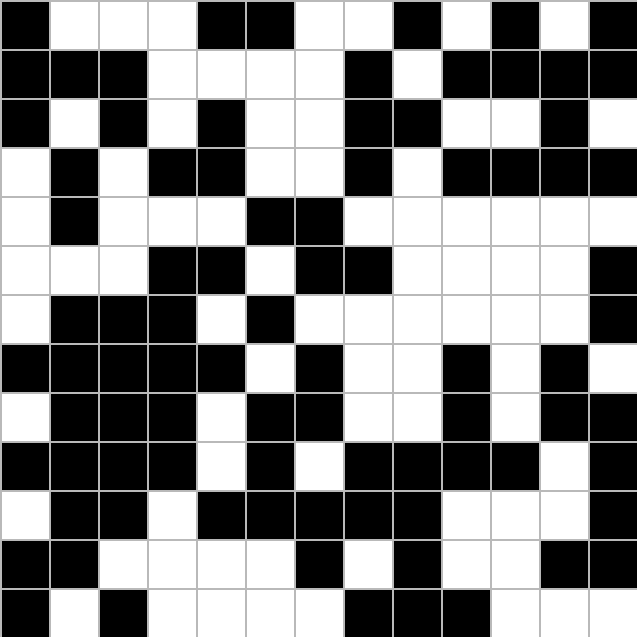[["black", "white", "white", "white", "black", "black", "white", "white", "black", "white", "black", "white", "black"], ["black", "black", "black", "white", "white", "white", "white", "black", "white", "black", "black", "black", "black"], ["black", "white", "black", "white", "black", "white", "white", "black", "black", "white", "white", "black", "white"], ["white", "black", "white", "black", "black", "white", "white", "black", "white", "black", "black", "black", "black"], ["white", "black", "white", "white", "white", "black", "black", "white", "white", "white", "white", "white", "white"], ["white", "white", "white", "black", "black", "white", "black", "black", "white", "white", "white", "white", "black"], ["white", "black", "black", "black", "white", "black", "white", "white", "white", "white", "white", "white", "black"], ["black", "black", "black", "black", "black", "white", "black", "white", "white", "black", "white", "black", "white"], ["white", "black", "black", "black", "white", "black", "black", "white", "white", "black", "white", "black", "black"], ["black", "black", "black", "black", "white", "black", "white", "black", "black", "black", "black", "white", "black"], ["white", "black", "black", "white", "black", "black", "black", "black", "black", "white", "white", "white", "black"], ["black", "black", "white", "white", "white", "white", "black", "white", "black", "white", "white", "black", "black"], ["black", "white", "black", "white", "white", "white", "white", "black", "black", "black", "white", "white", "white"]]